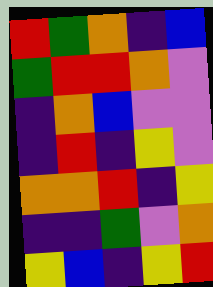[["red", "green", "orange", "indigo", "blue"], ["green", "red", "red", "orange", "violet"], ["indigo", "orange", "blue", "violet", "violet"], ["indigo", "red", "indigo", "yellow", "violet"], ["orange", "orange", "red", "indigo", "yellow"], ["indigo", "indigo", "green", "violet", "orange"], ["yellow", "blue", "indigo", "yellow", "red"]]